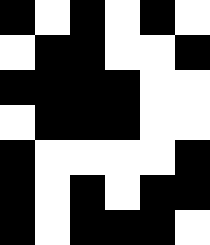[["black", "white", "black", "white", "black", "white"], ["white", "black", "black", "white", "white", "black"], ["black", "black", "black", "black", "white", "white"], ["white", "black", "black", "black", "white", "white"], ["black", "white", "white", "white", "white", "black"], ["black", "white", "black", "white", "black", "black"], ["black", "white", "black", "black", "black", "white"]]